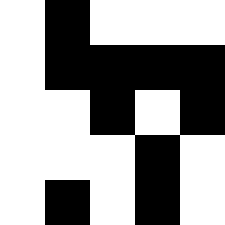[["white", "black", "white", "white", "white"], ["white", "black", "black", "black", "black"], ["white", "white", "black", "white", "black"], ["white", "white", "white", "black", "white"], ["white", "black", "white", "black", "white"]]